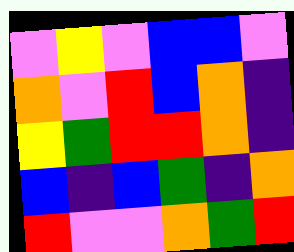[["violet", "yellow", "violet", "blue", "blue", "violet"], ["orange", "violet", "red", "blue", "orange", "indigo"], ["yellow", "green", "red", "red", "orange", "indigo"], ["blue", "indigo", "blue", "green", "indigo", "orange"], ["red", "violet", "violet", "orange", "green", "red"]]